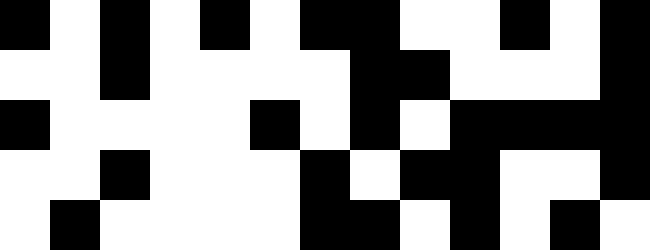[["black", "white", "black", "white", "black", "white", "black", "black", "white", "white", "black", "white", "black"], ["white", "white", "black", "white", "white", "white", "white", "black", "black", "white", "white", "white", "black"], ["black", "white", "white", "white", "white", "black", "white", "black", "white", "black", "black", "black", "black"], ["white", "white", "black", "white", "white", "white", "black", "white", "black", "black", "white", "white", "black"], ["white", "black", "white", "white", "white", "white", "black", "black", "white", "black", "white", "black", "white"]]